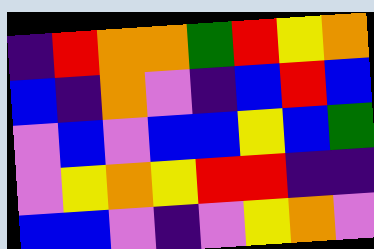[["indigo", "red", "orange", "orange", "green", "red", "yellow", "orange"], ["blue", "indigo", "orange", "violet", "indigo", "blue", "red", "blue"], ["violet", "blue", "violet", "blue", "blue", "yellow", "blue", "green"], ["violet", "yellow", "orange", "yellow", "red", "red", "indigo", "indigo"], ["blue", "blue", "violet", "indigo", "violet", "yellow", "orange", "violet"]]